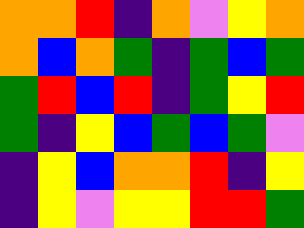[["orange", "orange", "red", "indigo", "orange", "violet", "yellow", "orange"], ["orange", "blue", "orange", "green", "indigo", "green", "blue", "green"], ["green", "red", "blue", "red", "indigo", "green", "yellow", "red"], ["green", "indigo", "yellow", "blue", "green", "blue", "green", "violet"], ["indigo", "yellow", "blue", "orange", "orange", "red", "indigo", "yellow"], ["indigo", "yellow", "violet", "yellow", "yellow", "red", "red", "green"]]